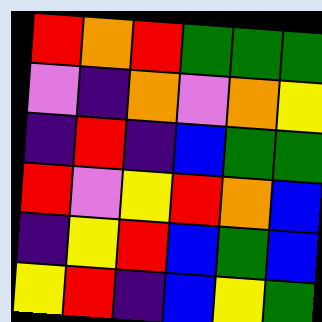[["red", "orange", "red", "green", "green", "green"], ["violet", "indigo", "orange", "violet", "orange", "yellow"], ["indigo", "red", "indigo", "blue", "green", "green"], ["red", "violet", "yellow", "red", "orange", "blue"], ["indigo", "yellow", "red", "blue", "green", "blue"], ["yellow", "red", "indigo", "blue", "yellow", "green"]]